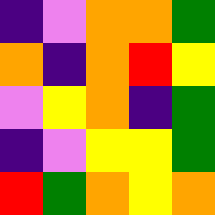[["indigo", "violet", "orange", "orange", "green"], ["orange", "indigo", "orange", "red", "yellow"], ["violet", "yellow", "orange", "indigo", "green"], ["indigo", "violet", "yellow", "yellow", "green"], ["red", "green", "orange", "yellow", "orange"]]